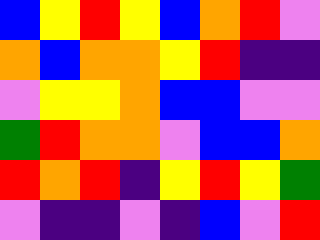[["blue", "yellow", "red", "yellow", "blue", "orange", "red", "violet"], ["orange", "blue", "orange", "orange", "yellow", "red", "indigo", "indigo"], ["violet", "yellow", "yellow", "orange", "blue", "blue", "violet", "violet"], ["green", "red", "orange", "orange", "violet", "blue", "blue", "orange"], ["red", "orange", "red", "indigo", "yellow", "red", "yellow", "green"], ["violet", "indigo", "indigo", "violet", "indigo", "blue", "violet", "red"]]